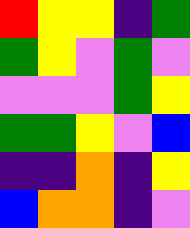[["red", "yellow", "yellow", "indigo", "green"], ["green", "yellow", "violet", "green", "violet"], ["violet", "violet", "violet", "green", "yellow"], ["green", "green", "yellow", "violet", "blue"], ["indigo", "indigo", "orange", "indigo", "yellow"], ["blue", "orange", "orange", "indigo", "violet"]]